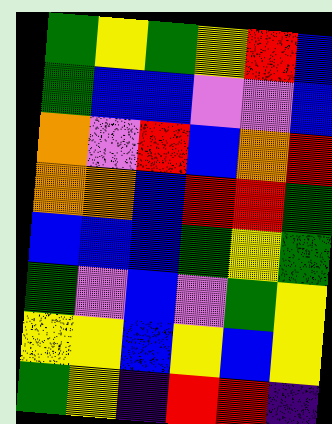[["green", "yellow", "green", "yellow", "red", "blue"], ["green", "blue", "blue", "violet", "violet", "blue"], ["orange", "violet", "red", "blue", "orange", "red"], ["orange", "orange", "blue", "red", "red", "green"], ["blue", "blue", "blue", "green", "yellow", "green"], ["green", "violet", "blue", "violet", "green", "yellow"], ["yellow", "yellow", "blue", "yellow", "blue", "yellow"], ["green", "yellow", "indigo", "red", "red", "indigo"]]